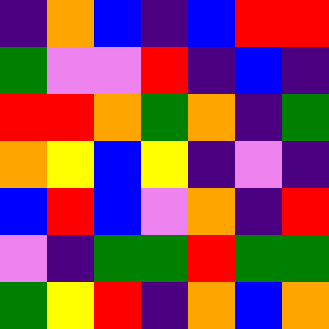[["indigo", "orange", "blue", "indigo", "blue", "red", "red"], ["green", "violet", "violet", "red", "indigo", "blue", "indigo"], ["red", "red", "orange", "green", "orange", "indigo", "green"], ["orange", "yellow", "blue", "yellow", "indigo", "violet", "indigo"], ["blue", "red", "blue", "violet", "orange", "indigo", "red"], ["violet", "indigo", "green", "green", "red", "green", "green"], ["green", "yellow", "red", "indigo", "orange", "blue", "orange"]]